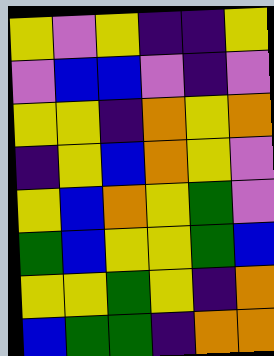[["yellow", "violet", "yellow", "indigo", "indigo", "yellow"], ["violet", "blue", "blue", "violet", "indigo", "violet"], ["yellow", "yellow", "indigo", "orange", "yellow", "orange"], ["indigo", "yellow", "blue", "orange", "yellow", "violet"], ["yellow", "blue", "orange", "yellow", "green", "violet"], ["green", "blue", "yellow", "yellow", "green", "blue"], ["yellow", "yellow", "green", "yellow", "indigo", "orange"], ["blue", "green", "green", "indigo", "orange", "orange"]]